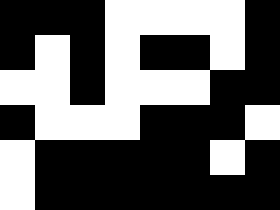[["black", "black", "black", "white", "white", "white", "white", "black"], ["black", "white", "black", "white", "black", "black", "white", "black"], ["white", "white", "black", "white", "white", "white", "black", "black"], ["black", "white", "white", "white", "black", "black", "black", "white"], ["white", "black", "black", "black", "black", "black", "white", "black"], ["white", "black", "black", "black", "black", "black", "black", "black"]]